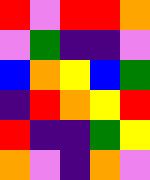[["red", "violet", "red", "red", "orange"], ["violet", "green", "indigo", "indigo", "violet"], ["blue", "orange", "yellow", "blue", "green"], ["indigo", "red", "orange", "yellow", "red"], ["red", "indigo", "indigo", "green", "yellow"], ["orange", "violet", "indigo", "orange", "violet"]]